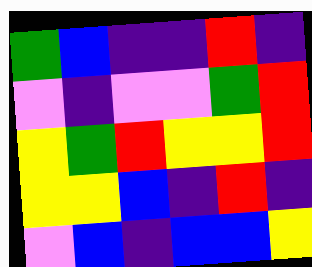[["green", "blue", "indigo", "indigo", "red", "indigo"], ["violet", "indigo", "violet", "violet", "green", "red"], ["yellow", "green", "red", "yellow", "yellow", "red"], ["yellow", "yellow", "blue", "indigo", "red", "indigo"], ["violet", "blue", "indigo", "blue", "blue", "yellow"]]